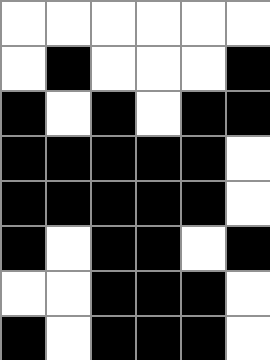[["white", "white", "white", "white", "white", "white"], ["white", "black", "white", "white", "white", "black"], ["black", "white", "black", "white", "black", "black"], ["black", "black", "black", "black", "black", "white"], ["black", "black", "black", "black", "black", "white"], ["black", "white", "black", "black", "white", "black"], ["white", "white", "black", "black", "black", "white"], ["black", "white", "black", "black", "black", "white"]]